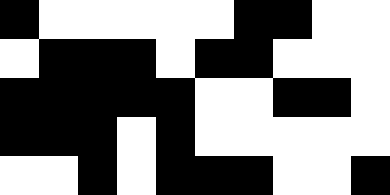[["black", "white", "white", "white", "white", "white", "black", "black", "white", "white"], ["white", "black", "black", "black", "white", "black", "black", "white", "white", "white"], ["black", "black", "black", "black", "black", "white", "white", "black", "black", "white"], ["black", "black", "black", "white", "black", "white", "white", "white", "white", "white"], ["white", "white", "black", "white", "black", "black", "black", "white", "white", "black"]]